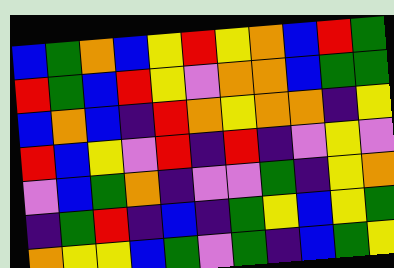[["blue", "green", "orange", "blue", "yellow", "red", "yellow", "orange", "blue", "red", "green"], ["red", "green", "blue", "red", "yellow", "violet", "orange", "orange", "blue", "green", "green"], ["blue", "orange", "blue", "indigo", "red", "orange", "yellow", "orange", "orange", "indigo", "yellow"], ["red", "blue", "yellow", "violet", "red", "indigo", "red", "indigo", "violet", "yellow", "violet"], ["violet", "blue", "green", "orange", "indigo", "violet", "violet", "green", "indigo", "yellow", "orange"], ["indigo", "green", "red", "indigo", "blue", "indigo", "green", "yellow", "blue", "yellow", "green"], ["orange", "yellow", "yellow", "blue", "green", "violet", "green", "indigo", "blue", "green", "yellow"]]